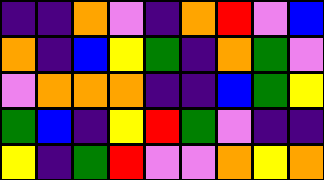[["indigo", "indigo", "orange", "violet", "indigo", "orange", "red", "violet", "blue"], ["orange", "indigo", "blue", "yellow", "green", "indigo", "orange", "green", "violet"], ["violet", "orange", "orange", "orange", "indigo", "indigo", "blue", "green", "yellow"], ["green", "blue", "indigo", "yellow", "red", "green", "violet", "indigo", "indigo"], ["yellow", "indigo", "green", "red", "violet", "violet", "orange", "yellow", "orange"]]